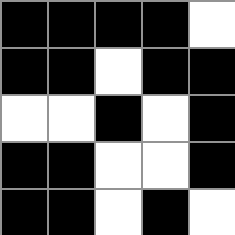[["black", "black", "black", "black", "white"], ["black", "black", "white", "black", "black"], ["white", "white", "black", "white", "black"], ["black", "black", "white", "white", "black"], ["black", "black", "white", "black", "white"]]